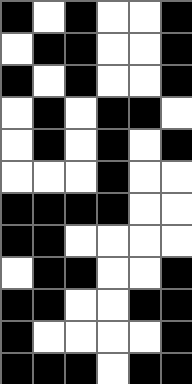[["black", "white", "black", "white", "white", "black"], ["white", "black", "black", "white", "white", "black"], ["black", "white", "black", "white", "white", "black"], ["white", "black", "white", "black", "black", "white"], ["white", "black", "white", "black", "white", "black"], ["white", "white", "white", "black", "white", "white"], ["black", "black", "black", "black", "white", "white"], ["black", "black", "white", "white", "white", "white"], ["white", "black", "black", "white", "white", "black"], ["black", "black", "white", "white", "black", "black"], ["black", "white", "white", "white", "white", "black"], ["black", "black", "black", "white", "black", "black"]]